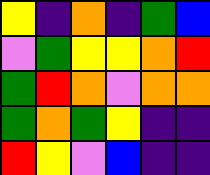[["yellow", "indigo", "orange", "indigo", "green", "blue"], ["violet", "green", "yellow", "yellow", "orange", "red"], ["green", "red", "orange", "violet", "orange", "orange"], ["green", "orange", "green", "yellow", "indigo", "indigo"], ["red", "yellow", "violet", "blue", "indigo", "indigo"]]